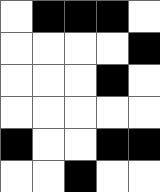[["white", "black", "black", "black", "white"], ["white", "white", "white", "white", "black"], ["white", "white", "white", "black", "white"], ["white", "white", "white", "white", "white"], ["black", "white", "white", "black", "black"], ["white", "white", "black", "white", "white"]]